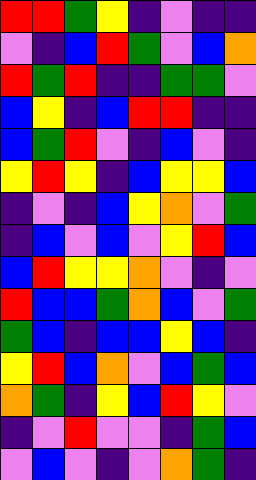[["red", "red", "green", "yellow", "indigo", "violet", "indigo", "indigo"], ["violet", "indigo", "blue", "red", "green", "violet", "blue", "orange"], ["red", "green", "red", "indigo", "indigo", "green", "green", "violet"], ["blue", "yellow", "indigo", "blue", "red", "red", "indigo", "indigo"], ["blue", "green", "red", "violet", "indigo", "blue", "violet", "indigo"], ["yellow", "red", "yellow", "indigo", "blue", "yellow", "yellow", "blue"], ["indigo", "violet", "indigo", "blue", "yellow", "orange", "violet", "green"], ["indigo", "blue", "violet", "blue", "violet", "yellow", "red", "blue"], ["blue", "red", "yellow", "yellow", "orange", "violet", "indigo", "violet"], ["red", "blue", "blue", "green", "orange", "blue", "violet", "green"], ["green", "blue", "indigo", "blue", "blue", "yellow", "blue", "indigo"], ["yellow", "red", "blue", "orange", "violet", "blue", "green", "blue"], ["orange", "green", "indigo", "yellow", "blue", "red", "yellow", "violet"], ["indigo", "violet", "red", "violet", "violet", "indigo", "green", "blue"], ["violet", "blue", "violet", "indigo", "violet", "orange", "green", "indigo"]]